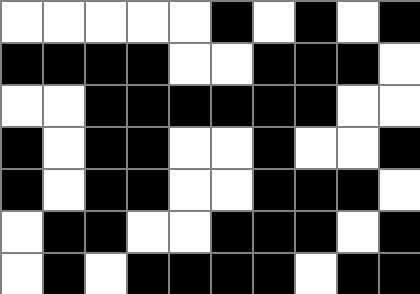[["white", "white", "white", "white", "white", "black", "white", "black", "white", "black"], ["black", "black", "black", "black", "white", "white", "black", "black", "black", "white"], ["white", "white", "black", "black", "black", "black", "black", "black", "white", "white"], ["black", "white", "black", "black", "white", "white", "black", "white", "white", "black"], ["black", "white", "black", "black", "white", "white", "black", "black", "black", "white"], ["white", "black", "black", "white", "white", "black", "black", "black", "white", "black"], ["white", "black", "white", "black", "black", "black", "black", "white", "black", "black"]]